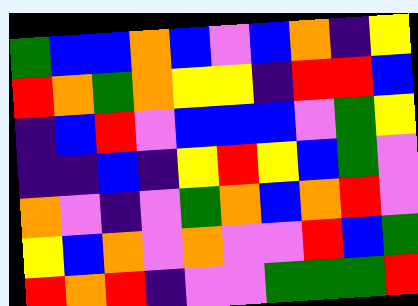[["green", "blue", "blue", "orange", "blue", "violet", "blue", "orange", "indigo", "yellow"], ["red", "orange", "green", "orange", "yellow", "yellow", "indigo", "red", "red", "blue"], ["indigo", "blue", "red", "violet", "blue", "blue", "blue", "violet", "green", "yellow"], ["indigo", "indigo", "blue", "indigo", "yellow", "red", "yellow", "blue", "green", "violet"], ["orange", "violet", "indigo", "violet", "green", "orange", "blue", "orange", "red", "violet"], ["yellow", "blue", "orange", "violet", "orange", "violet", "violet", "red", "blue", "green"], ["red", "orange", "red", "indigo", "violet", "violet", "green", "green", "green", "red"]]